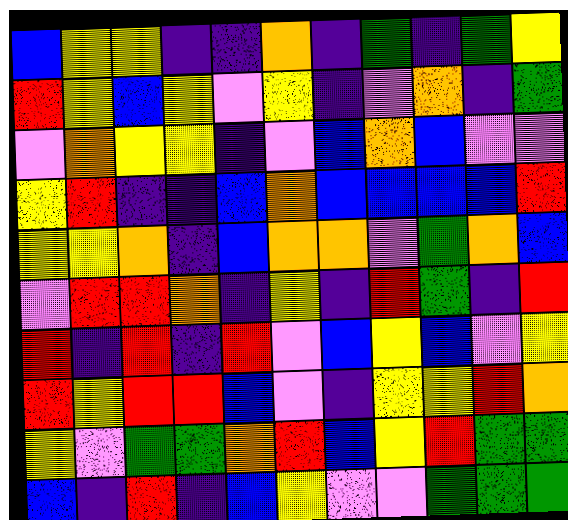[["blue", "yellow", "yellow", "indigo", "indigo", "orange", "indigo", "green", "indigo", "green", "yellow"], ["red", "yellow", "blue", "yellow", "violet", "yellow", "indigo", "violet", "orange", "indigo", "green"], ["violet", "orange", "yellow", "yellow", "indigo", "violet", "blue", "orange", "blue", "violet", "violet"], ["yellow", "red", "indigo", "indigo", "blue", "orange", "blue", "blue", "blue", "blue", "red"], ["yellow", "yellow", "orange", "indigo", "blue", "orange", "orange", "violet", "green", "orange", "blue"], ["violet", "red", "red", "orange", "indigo", "yellow", "indigo", "red", "green", "indigo", "red"], ["red", "indigo", "red", "indigo", "red", "violet", "blue", "yellow", "blue", "violet", "yellow"], ["red", "yellow", "red", "red", "blue", "violet", "indigo", "yellow", "yellow", "red", "orange"], ["yellow", "violet", "green", "green", "orange", "red", "blue", "yellow", "red", "green", "green"], ["blue", "indigo", "red", "indigo", "blue", "yellow", "violet", "violet", "green", "green", "green"]]